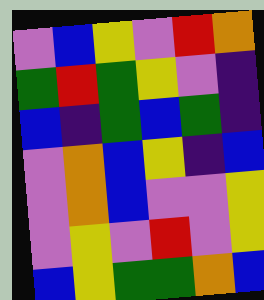[["violet", "blue", "yellow", "violet", "red", "orange"], ["green", "red", "green", "yellow", "violet", "indigo"], ["blue", "indigo", "green", "blue", "green", "indigo"], ["violet", "orange", "blue", "yellow", "indigo", "blue"], ["violet", "orange", "blue", "violet", "violet", "yellow"], ["violet", "yellow", "violet", "red", "violet", "yellow"], ["blue", "yellow", "green", "green", "orange", "blue"]]